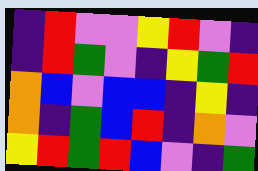[["indigo", "red", "violet", "violet", "yellow", "red", "violet", "indigo"], ["indigo", "red", "green", "violet", "indigo", "yellow", "green", "red"], ["orange", "blue", "violet", "blue", "blue", "indigo", "yellow", "indigo"], ["orange", "indigo", "green", "blue", "red", "indigo", "orange", "violet"], ["yellow", "red", "green", "red", "blue", "violet", "indigo", "green"]]